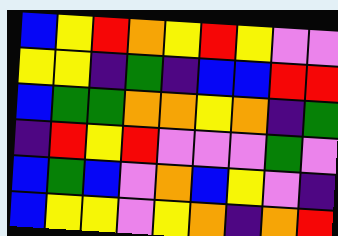[["blue", "yellow", "red", "orange", "yellow", "red", "yellow", "violet", "violet"], ["yellow", "yellow", "indigo", "green", "indigo", "blue", "blue", "red", "red"], ["blue", "green", "green", "orange", "orange", "yellow", "orange", "indigo", "green"], ["indigo", "red", "yellow", "red", "violet", "violet", "violet", "green", "violet"], ["blue", "green", "blue", "violet", "orange", "blue", "yellow", "violet", "indigo"], ["blue", "yellow", "yellow", "violet", "yellow", "orange", "indigo", "orange", "red"]]